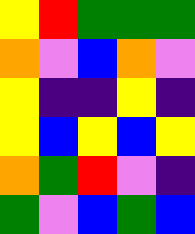[["yellow", "red", "green", "green", "green"], ["orange", "violet", "blue", "orange", "violet"], ["yellow", "indigo", "indigo", "yellow", "indigo"], ["yellow", "blue", "yellow", "blue", "yellow"], ["orange", "green", "red", "violet", "indigo"], ["green", "violet", "blue", "green", "blue"]]